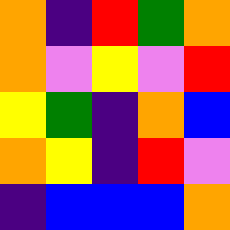[["orange", "indigo", "red", "green", "orange"], ["orange", "violet", "yellow", "violet", "red"], ["yellow", "green", "indigo", "orange", "blue"], ["orange", "yellow", "indigo", "red", "violet"], ["indigo", "blue", "blue", "blue", "orange"]]